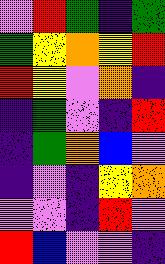[["violet", "red", "green", "indigo", "green"], ["green", "yellow", "orange", "yellow", "red"], ["red", "yellow", "violet", "orange", "indigo"], ["indigo", "green", "violet", "indigo", "red"], ["indigo", "green", "orange", "blue", "violet"], ["indigo", "violet", "indigo", "yellow", "orange"], ["violet", "violet", "indigo", "red", "violet"], ["red", "blue", "violet", "violet", "indigo"]]